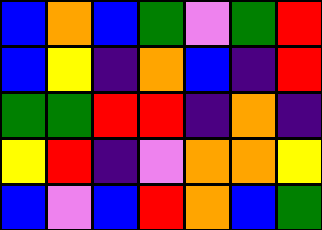[["blue", "orange", "blue", "green", "violet", "green", "red"], ["blue", "yellow", "indigo", "orange", "blue", "indigo", "red"], ["green", "green", "red", "red", "indigo", "orange", "indigo"], ["yellow", "red", "indigo", "violet", "orange", "orange", "yellow"], ["blue", "violet", "blue", "red", "orange", "blue", "green"]]